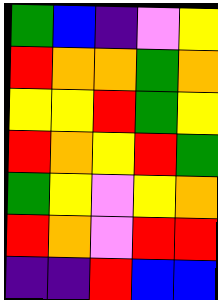[["green", "blue", "indigo", "violet", "yellow"], ["red", "orange", "orange", "green", "orange"], ["yellow", "yellow", "red", "green", "yellow"], ["red", "orange", "yellow", "red", "green"], ["green", "yellow", "violet", "yellow", "orange"], ["red", "orange", "violet", "red", "red"], ["indigo", "indigo", "red", "blue", "blue"]]